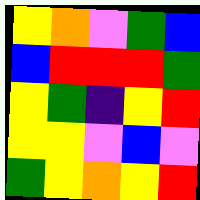[["yellow", "orange", "violet", "green", "blue"], ["blue", "red", "red", "red", "green"], ["yellow", "green", "indigo", "yellow", "red"], ["yellow", "yellow", "violet", "blue", "violet"], ["green", "yellow", "orange", "yellow", "red"]]